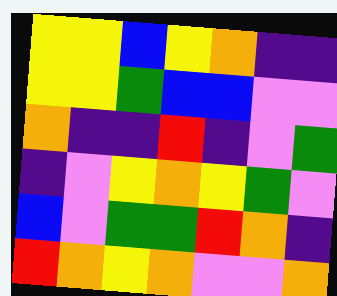[["yellow", "yellow", "blue", "yellow", "orange", "indigo", "indigo"], ["yellow", "yellow", "green", "blue", "blue", "violet", "violet"], ["orange", "indigo", "indigo", "red", "indigo", "violet", "green"], ["indigo", "violet", "yellow", "orange", "yellow", "green", "violet"], ["blue", "violet", "green", "green", "red", "orange", "indigo"], ["red", "orange", "yellow", "orange", "violet", "violet", "orange"]]